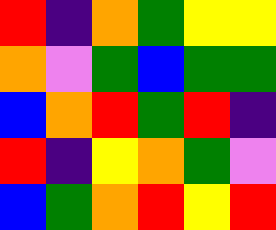[["red", "indigo", "orange", "green", "yellow", "yellow"], ["orange", "violet", "green", "blue", "green", "green"], ["blue", "orange", "red", "green", "red", "indigo"], ["red", "indigo", "yellow", "orange", "green", "violet"], ["blue", "green", "orange", "red", "yellow", "red"]]